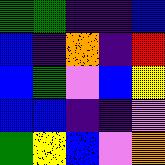[["green", "green", "indigo", "indigo", "blue"], ["blue", "indigo", "orange", "indigo", "red"], ["blue", "green", "violet", "blue", "yellow"], ["blue", "blue", "indigo", "indigo", "violet"], ["green", "yellow", "blue", "violet", "orange"]]